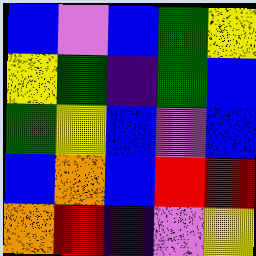[["blue", "violet", "blue", "green", "yellow"], ["yellow", "green", "indigo", "green", "blue"], ["green", "yellow", "blue", "violet", "blue"], ["blue", "orange", "blue", "red", "red"], ["orange", "red", "indigo", "violet", "yellow"]]